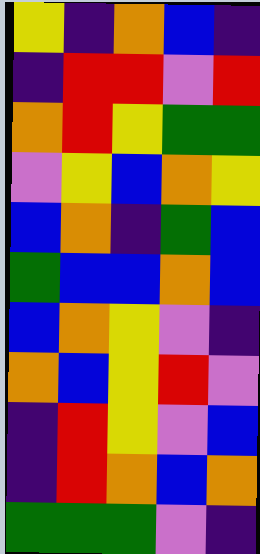[["yellow", "indigo", "orange", "blue", "indigo"], ["indigo", "red", "red", "violet", "red"], ["orange", "red", "yellow", "green", "green"], ["violet", "yellow", "blue", "orange", "yellow"], ["blue", "orange", "indigo", "green", "blue"], ["green", "blue", "blue", "orange", "blue"], ["blue", "orange", "yellow", "violet", "indigo"], ["orange", "blue", "yellow", "red", "violet"], ["indigo", "red", "yellow", "violet", "blue"], ["indigo", "red", "orange", "blue", "orange"], ["green", "green", "green", "violet", "indigo"]]